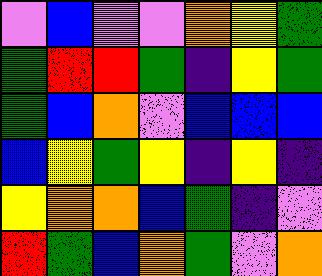[["violet", "blue", "violet", "violet", "orange", "yellow", "green"], ["green", "red", "red", "green", "indigo", "yellow", "green"], ["green", "blue", "orange", "violet", "blue", "blue", "blue"], ["blue", "yellow", "green", "yellow", "indigo", "yellow", "indigo"], ["yellow", "orange", "orange", "blue", "green", "indigo", "violet"], ["red", "green", "blue", "orange", "green", "violet", "orange"]]